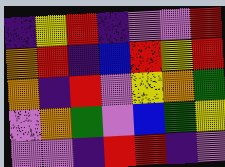[["indigo", "yellow", "red", "indigo", "violet", "violet", "red"], ["orange", "red", "indigo", "blue", "red", "yellow", "red"], ["orange", "indigo", "red", "violet", "yellow", "orange", "green"], ["violet", "orange", "green", "violet", "blue", "green", "yellow"], ["violet", "violet", "indigo", "red", "red", "indigo", "violet"]]